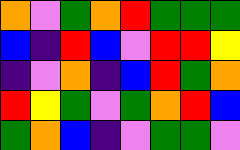[["orange", "violet", "green", "orange", "red", "green", "green", "green"], ["blue", "indigo", "red", "blue", "violet", "red", "red", "yellow"], ["indigo", "violet", "orange", "indigo", "blue", "red", "green", "orange"], ["red", "yellow", "green", "violet", "green", "orange", "red", "blue"], ["green", "orange", "blue", "indigo", "violet", "green", "green", "violet"]]